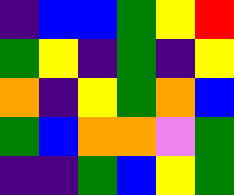[["indigo", "blue", "blue", "green", "yellow", "red"], ["green", "yellow", "indigo", "green", "indigo", "yellow"], ["orange", "indigo", "yellow", "green", "orange", "blue"], ["green", "blue", "orange", "orange", "violet", "green"], ["indigo", "indigo", "green", "blue", "yellow", "green"]]